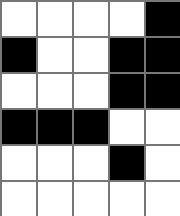[["white", "white", "white", "white", "black"], ["black", "white", "white", "black", "black"], ["white", "white", "white", "black", "black"], ["black", "black", "black", "white", "white"], ["white", "white", "white", "black", "white"], ["white", "white", "white", "white", "white"]]